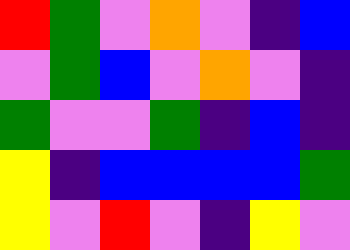[["red", "green", "violet", "orange", "violet", "indigo", "blue"], ["violet", "green", "blue", "violet", "orange", "violet", "indigo"], ["green", "violet", "violet", "green", "indigo", "blue", "indigo"], ["yellow", "indigo", "blue", "blue", "blue", "blue", "green"], ["yellow", "violet", "red", "violet", "indigo", "yellow", "violet"]]